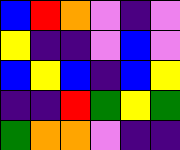[["blue", "red", "orange", "violet", "indigo", "violet"], ["yellow", "indigo", "indigo", "violet", "blue", "violet"], ["blue", "yellow", "blue", "indigo", "blue", "yellow"], ["indigo", "indigo", "red", "green", "yellow", "green"], ["green", "orange", "orange", "violet", "indigo", "indigo"]]